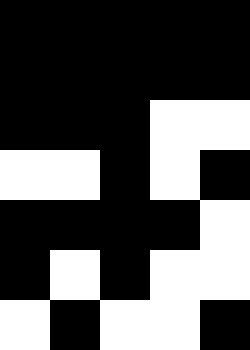[["black", "black", "black", "black", "black"], ["black", "black", "black", "black", "black"], ["black", "black", "black", "white", "white"], ["white", "white", "black", "white", "black"], ["black", "black", "black", "black", "white"], ["black", "white", "black", "white", "white"], ["white", "black", "white", "white", "black"]]